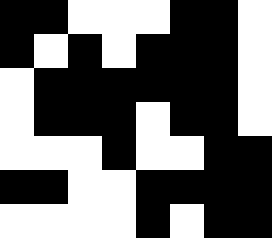[["black", "black", "white", "white", "white", "black", "black", "white"], ["black", "white", "black", "white", "black", "black", "black", "white"], ["white", "black", "black", "black", "black", "black", "black", "white"], ["white", "black", "black", "black", "white", "black", "black", "white"], ["white", "white", "white", "black", "white", "white", "black", "black"], ["black", "black", "white", "white", "black", "black", "black", "black"], ["white", "white", "white", "white", "black", "white", "black", "black"]]